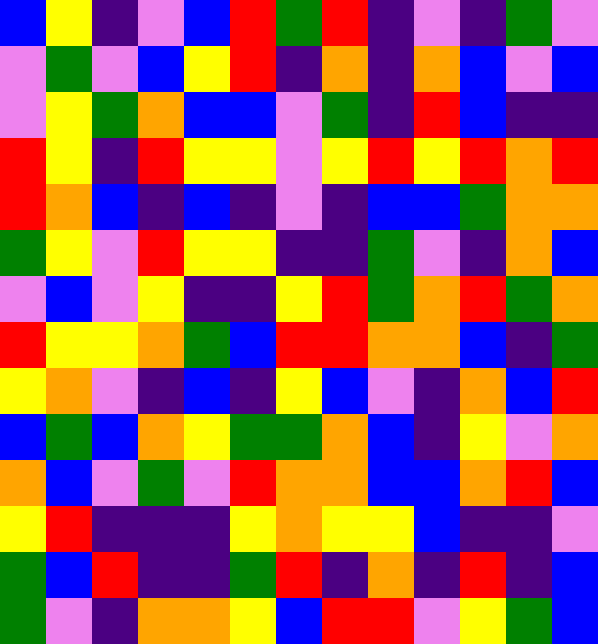[["blue", "yellow", "indigo", "violet", "blue", "red", "green", "red", "indigo", "violet", "indigo", "green", "violet"], ["violet", "green", "violet", "blue", "yellow", "red", "indigo", "orange", "indigo", "orange", "blue", "violet", "blue"], ["violet", "yellow", "green", "orange", "blue", "blue", "violet", "green", "indigo", "red", "blue", "indigo", "indigo"], ["red", "yellow", "indigo", "red", "yellow", "yellow", "violet", "yellow", "red", "yellow", "red", "orange", "red"], ["red", "orange", "blue", "indigo", "blue", "indigo", "violet", "indigo", "blue", "blue", "green", "orange", "orange"], ["green", "yellow", "violet", "red", "yellow", "yellow", "indigo", "indigo", "green", "violet", "indigo", "orange", "blue"], ["violet", "blue", "violet", "yellow", "indigo", "indigo", "yellow", "red", "green", "orange", "red", "green", "orange"], ["red", "yellow", "yellow", "orange", "green", "blue", "red", "red", "orange", "orange", "blue", "indigo", "green"], ["yellow", "orange", "violet", "indigo", "blue", "indigo", "yellow", "blue", "violet", "indigo", "orange", "blue", "red"], ["blue", "green", "blue", "orange", "yellow", "green", "green", "orange", "blue", "indigo", "yellow", "violet", "orange"], ["orange", "blue", "violet", "green", "violet", "red", "orange", "orange", "blue", "blue", "orange", "red", "blue"], ["yellow", "red", "indigo", "indigo", "indigo", "yellow", "orange", "yellow", "yellow", "blue", "indigo", "indigo", "violet"], ["green", "blue", "red", "indigo", "indigo", "green", "red", "indigo", "orange", "indigo", "red", "indigo", "blue"], ["green", "violet", "indigo", "orange", "orange", "yellow", "blue", "red", "red", "violet", "yellow", "green", "blue"]]